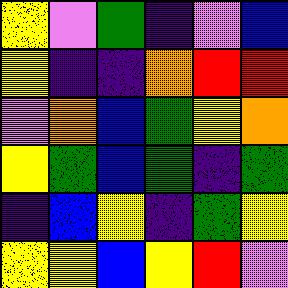[["yellow", "violet", "green", "indigo", "violet", "blue"], ["yellow", "indigo", "indigo", "orange", "red", "red"], ["violet", "orange", "blue", "green", "yellow", "orange"], ["yellow", "green", "blue", "green", "indigo", "green"], ["indigo", "blue", "yellow", "indigo", "green", "yellow"], ["yellow", "yellow", "blue", "yellow", "red", "violet"]]